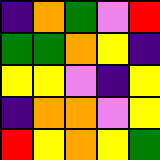[["indigo", "orange", "green", "violet", "red"], ["green", "green", "orange", "yellow", "indigo"], ["yellow", "yellow", "violet", "indigo", "yellow"], ["indigo", "orange", "orange", "violet", "yellow"], ["red", "yellow", "orange", "yellow", "green"]]